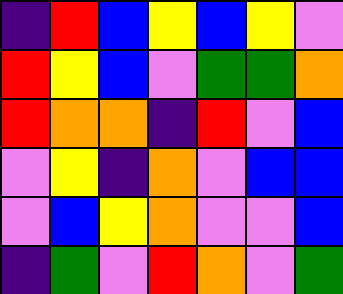[["indigo", "red", "blue", "yellow", "blue", "yellow", "violet"], ["red", "yellow", "blue", "violet", "green", "green", "orange"], ["red", "orange", "orange", "indigo", "red", "violet", "blue"], ["violet", "yellow", "indigo", "orange", "violet", "blue", "blue"], ["violet", "blue", "yellow", "orange", "violet", "violet", "blue"], ["indigo", "green", "violet", "red", "orange", "violet", "green"]]